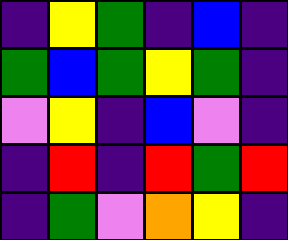[["indigo", "yellow", "green", "indigo", "blue", "indigo"], ["green", "blue", "green", "yellow", "green", "indigo"], ["violet", "yellow", "indigo", "blue", "violet", "indigo"], ["indigo", "red", "indigo", "red", "green", "red"], ["indigo", "green", "violet", "orange", "yellow", "indigo"]]